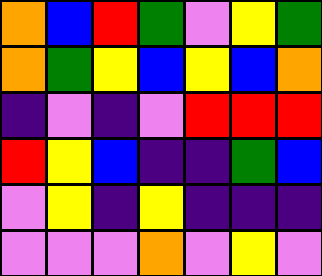[["orange", "blue", "red", "green", "violet", "yellow", "green"], ["orange", "green", "yellow", "blue", "yellow", "blue", "orange"], ["indigo", "violet", "indigo", "violet", "red", "red", "red"], ["red", "yellow", "blue", "indigo", "indigo", "green", "blue"], ["violet", "yellow", "indigo", "yellow", "indigo", "indigo", "indigo"], ["violet", "violet", "violet", "orange", "violet", "yellow", "violet"]]